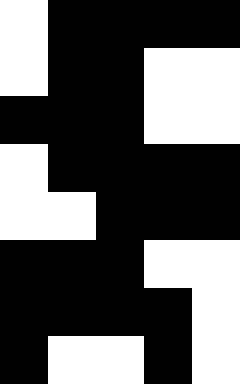[["white", "black", "black", "black", "black"], ["white", "black", "black", "white", "white"], ["black", "black", "black", "white", "white"], ["white", "black", "black", "black", "black"], ["white", "white", "black", "black", "black"], ["black", "black", "black", "white", "white"], ["black", "black", "black", "black", "white"], ["black", "white", "white", "black", "white"]]